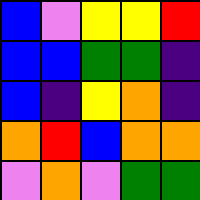[["blue", "violet", "yellow", "yellow", "red"], ["blue", "blue", "green", "green", "indigo"], ["blue", "indigo", "yellow", "orange", "indigo"], ["orange", "red", "blue", "orange", "orange"], ["violet", "orange", "violet", "green", "green"]]